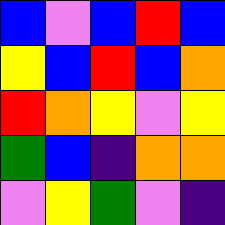[["blue", "violet", "blue", "red", "blue"], ["yellow", "blue", "red", "blue", "orange"], ["red", "orange", "yellow", "violet", "yellow"], ["green", "blue", "indigo", "orange", "orange"], ["violet", "yellow", "green", "violet", "indigo"]]